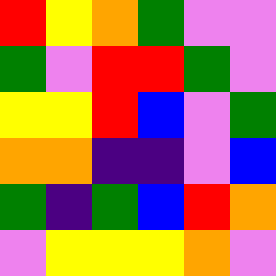[["red", "yellow", "orange", "green", "violet", "violet"], ["green", "violet", "red", "red", "green", "violet"], ["yellow", "yellow", "red", "blue", "violet", "green"], ["orange", "orange", "indigo", "indigo", "violet", "blue"], ["green", "indigo", "green", "blue", "red", "orange"], ["violet", "yellow", "yellow", "yellow", "orange", "violet"]]